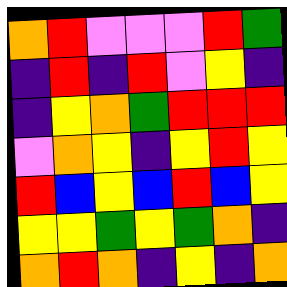[["orange", "red", "violet", "violet", "violet", "red", "green"], ["indigo", "red", "indigo", "red", "violet", "yellow", "indigo"], ["indigo", "yellow", "orange", "green", "red", "red", "red"], ["violet", "orange", "yellow", "indigo", "yellow", "red", "yellow"], ["red", "blue", "yellow", "blue", "red", "blue", "yellow"], ["yellow", "yellow", "green", "yellow", "green", "orange", "indigo"], ["orange", "red", "orange", "indigo", "yellow", "indigo", "orange"]]